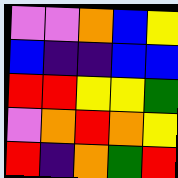[["violet", "violet", "orange", "blue", "yellow"], ["blue", "indigo", "indigo", "blue", "blue"], ["red", "red", "yellow", "yellow", "green"], ["violet", "orange", "red", "orange", "yellow"], ["red", "indigo", "orange", "green", "red"]]